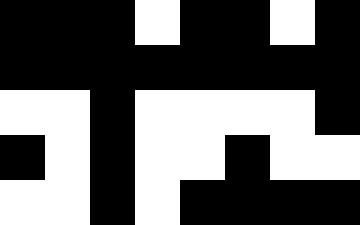[["black", "black", "black", "white", "black", "black", "white", "black"], ["black", "black", "black", "black", "black", "black", "black", "black"], ["white", "white", "black", "white", "white", "white", "white", "black"], ["black", "white", "black", "white", "white", "black", "white", "white"], ["white", "white", "black", "white", "black", "black", "black", "black"]]